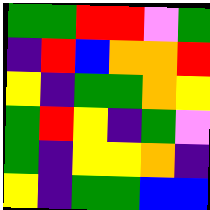[["green", "green", "red", "red", "violet", "green"], ["indigo", "red", "blue", "orange", "orange", "red"], ["yellow", "indigo", "green", "green", "orange", "yellow"], ["green", "red", "yellow", "indigo", "green", "violet"], ["green", "indigo", "yellow", "yellow", "orange", "indigo"], ["yellow", "indigo", "green", "green", "blue", "blue"]]